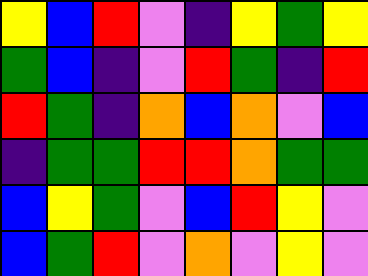[["yellow", "blue", "red", "violet", "indigo", "yellow", "green", "yellow"], ["green", "blue", "indigo", "violet", "red", "green", "indigo", "red"], ["red", "green", "indigo", "orange", "blue", "orange", "violet", "blue"], ["indigo", "green", "green", "red", "red", "orange", "green", "green"], ["blue", "yellow", "green", "violet", "blue", "red", "yellow", "violet"], ["blue", "green", "red", "violet", "orange", "violet", "yellow", "violet"]]